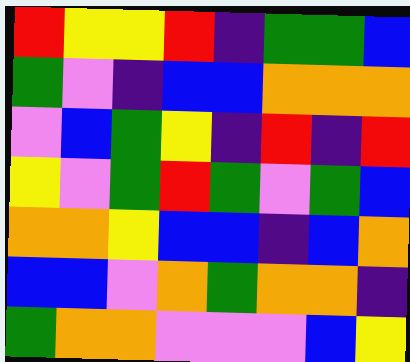[["red", "yellow", "yellow", "red", "indigo", "green", "green", "blue"], ["green", "violet", "indigo", "blue", "blue", "orange", "orange", "orange"], ["violet", "blue", "green", "yellow", "indigo", "red", "indigo", "red"], ["yellow", "violet", "green", "red", "green", "violet", "green", "blue"], ["orange", "orange", "yellow", "blue", "blue", "indigo", "blue", "orange"], ["blue", "blue", "violet", "orange", "green", "orange", "orange", "indigo"], ["green", "orange", "orange", "violet", "violet", "violet", "blue", "yellow"]]